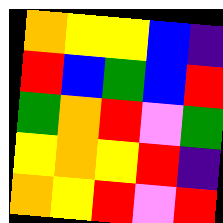[["orange", "yellow", "yellow", "blue", "indigo"], ["red", "blue", "green", "blue", "red"], ["green", "orange", "red", "violet", "green"], ["yellow", "orange", "yellow", "red", "indigo"], ["orange", "yellow", "red", "violet", "red"]]